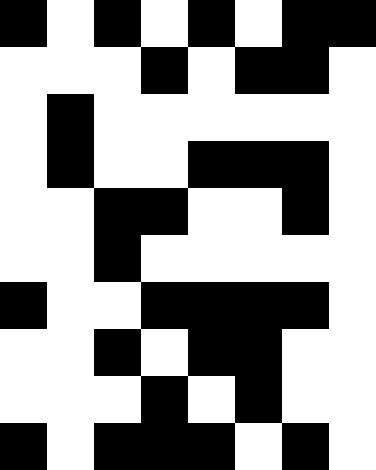[["black", "white", "black", "white", "black", "white", "black", "black"], ["white", "white", "white", "black", "white", "black", "black", "white"], ["white", "black", "white", "white", "white", "white", "white", "white"], ["white", "black", "white", "white", "black", "black", "black", "white"], ["white", "white", "black", "black", "white", "white", "black", "white"], ["white", "white", "black", "white", "white", "white", "white", "white"], ["black", "white", "white", "black", "black", "black", "black", "white"], ["white", "white", "black", "white", "black", "black", "white", "white"], ["white", "white", "white", "black", "white", "black", "white", "white"], ["black", "white", "black", "black", "black", "white", "black", "white"]]